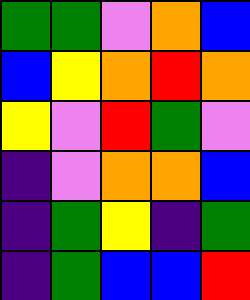[["green", "green", "violet", "orange", "blue"], ["blue", "yellow", "orange", "red", "orange"], ["yellow", "violet", "red", "green", "violet"], ["indigo", "violet", "orange", "orange", "blue"], ["indigo", "green", "yellow", "indigo", "green"], ["indigo", "green", "blue", "blue", "red"]]